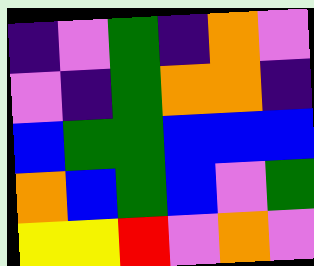[["indigo", "violet", "green", "indigo", "orange", "violet"], ["violet", "indigo", "green", "orange", "orange", "indigo"], ["blue", "green", "green", "blue", "blue", "blue"], ["orange", "blue", "green", "blue", "violet", "green"], ["yellow", "yellow", "red", "violet", "orange", "violet"]]